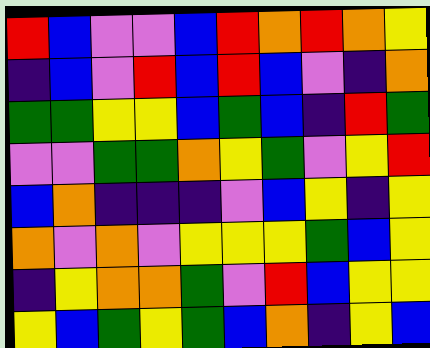[["red", "blue", "violet", "violet", "blue", "red", "orange", "red", "orange", "yellow"], ["indigo", "blue", "violet", "red", "blue", "red", "blue", "violet", "indigo", "orange"], ["green", "green", "yellow", "yellow", "blue", "green", "blue", "indigo", "red", "green"], ["violet", "violet", "green", "green", "orange", "yellow", "green", "violet", "yellow", "red"], ["blue", "orange", "indigo", "indigo", "indigo", "violet", "blue", "yellow", "indigo", "yellow"], ["orange", "violet", "orange", "violet", "yellow", "yellow", "yellow", "green", "blue", "yellow"], ["indigo", "yellow", "orange", "orange", "green", "violet", "red", "blue", "yellow", "yellow"], ["yellow", "blue", "green", "yellow", "green", "blue", "orange", "indigo", "yellow", "blue"]]